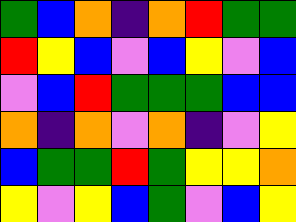[["green", "blue", "orange", "indigo", "orange", "red", "green", "green"], ["red", "yellow", "blue", "violet", "blue", "yellow", "violet", "blue"], ["violet", "blue", "red", "green", "green", "green", "blue", "blue"], ["orange", "indigo", "orange", "violet", "orange", "indigo", "violet", "yellow"], ["blue", "green", "green", "red", "green", "yellow", "yellow", "orange"], ["yellow", "violet", "yellow", "blue", "green", "violet", "blue", "yellow"]]